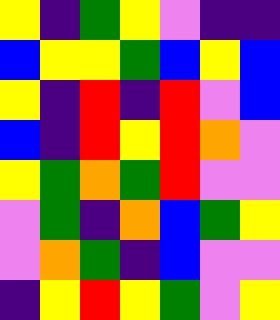[["yellow", "indigo", "green", "yellow", "violet", "indigo", "indigo"], ["blue", "yellow", "yellow", "green", "blue", "yellow", "blue"], ["yellow", "indigo", "red", "indigo", "red", "violet", "blue"], ["blue", "indigo", "red", "yellow", "red", "orange", "violet"], ["yellow", "green", "orange", "green", "red", "violet", "violet"], ["violet", "green", "indigo", "orange", "blue", "green", "yellow"], ["violet", "orange", "green", "indigo", "blue", "violet", "violet"], ["indigo", "yellow", "red", "yellow", "green", "violet", "yellow"]]